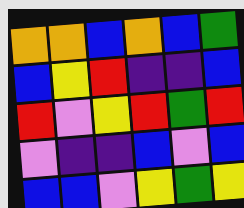[["orange", "orange", "blue", "orange", "blue", "green"], ["blue", "yellow", "red", "indigo", "indigo", "blue"], ["red", "violet", "yellow", "red", "green", "red"], ["violet", "indigo", "indigo", "blue", "violet", "blue"], ["blue", "blue", "violet", "yellow", "green", "yellow"]]